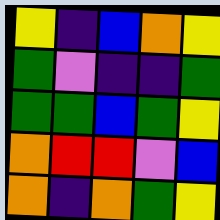[["yellow", "indigo", "blue", "orange", "yellow"], ["green", "violet", "indigo", "indigo", "green"], ["green", "green", "blue", "green", "yellow"], ["orange", "red", "red", "violet", "blue"], ["orange", "indigo", "orange", "green", "yellow"]]